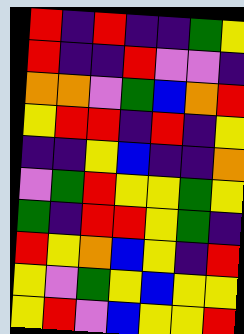[["red", "indigo", "red", "indigo", "indigo", "green", "yellow"], ["red", "indigo", "indigo", "red", "violet", "violet", "indigo"], ["orange", "orange", "violet", "green", "blue", "orange", "red"], ["yellow", "red", "red", "indigo", "red", "indigo", "yellow"], ["indigo", "indigo", "yellow", "blue", "indigo", "indigo", "orange"], ["violet", "green", "red", "yellow", "yellow", "green", "yellow"], ["green", "indigo", "red", "red", "yellow", "green", "indigo"], ["red", "yellow", "orange", "blue", "yellow", "indigo", "red"], ["yellow", "violet", "green", "yellow", "blue", "yellow", "yellow"], ["yellow", "red", "violet", "blue", "yellow", "yellow", "red"]]